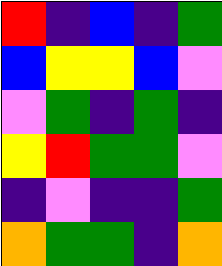[["red", "indigo", "blue", "indigo", "green"], ["blue", "yellow", "yellow", "blue", "violet"], ["violet", "green", "indigo", "green", "indigo"], ["yellow", "red", "green", "green", "violet"], ["indigo", "violet", "indigo", "indigo", "green"], ["orange", "green", "green", "indigo", "orange"]]